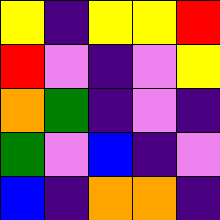[["yellow", "indigo", "yellow", "yellow", "red"], ["red", "violet", "indigo", "violet", "yellow"], ["orange", "green", "indigo", "violet", "indigo"], ["green", "violet", "blue", "indigo", "violet"], ["blue", "indigo", "orange", "orange", "indigo"]]